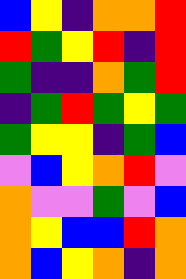[["blue", "yellow", "indigo", "orange", "orange", "red"], ["red", "green", "yellow", "red", "indigo", "red"], ["green", "indigo", "indigo", "orange", "green", "red"], ["indigo", "green", "red", "green", "yellow", "green"], ["green", "yellow", "yellow", "indigo", "green", "blue"], ["violet", "blue", "yellow", "orange", "red", "violet"], ["orange", "violet", "violet", "green", "violet", "blue"], ["orange", "yellow", "blue", "blue", "red", "orange"], ["orange", "blue", "yellow", "orange", "indigo", "orange"]]